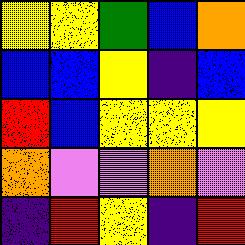[["yellow", "yellow", "green", "blue", "orange"], ["blue", "blue", "yellow", "indigo", "blue"], ["red", "blue", "yellow", "yellow", "yellow"], ["orange", "violet", "violet", "orange", "violet"], ["indigo", "red", "yellow", "indigo", "red"]]